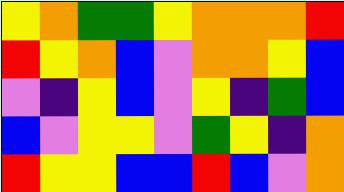[["yellow", "orange", "green", "green", "yellow", "orange", "orange", "orange", "red"], ["red", "yellow", "orange", "blue", "violet", "orange", "orange", "yellow", "blue"], ["violet", "indigo", "yellow", "blue", "violet", "yellow", "indigo", "green", "blue"], ["blue", "violet", "yellow", "yellow", "violet", "green", "yellow", "indigo", "orange"], ["red", "yellow", "yellow", "blue", "blue", "red", "blue", "violet", "orange"]]